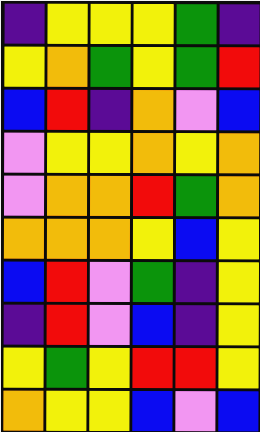[["indigo", "yellow", "yellow", "yellow", "green", "indigo"], ["yellow", "orange", "green", "yellow", "green", "red"], ["blue", "red", "indigo", "orange", "violet", "blue"], ["violet", "yellow", "yellow", "orange", "yellow", "orange"], ["violet", "orange", "orange", "red", "green", "orange"], ["orange", "orange", "orange", "yellow", "blue", "yellow"], ["blue", "red", "violet", "green", "indigo", "yellow"], ["indigo", "red", "violet", "blue", "indigo", "yellow"], ["yellow", "green", "yellow", "red", "red", "yellow"], ["orange", "yellow", "yellow", "blue", "violet", "blue"]]